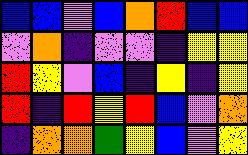[["blue", "blue", "violet", "blue", "orange", "red", "blue", "blue"], ["violet", "orange", "indigo", "violet", "violet", "indigo", "yellow", "yellow"], ["red", "yellow", "violet", "blue", "indigo", "yellow", "indigo", "yellow"], ["red", "indigo", "red", "yellow", "red", "blue", "violet", "orange"], ["indigo", "orange", "orange", "green", "yellow", "blue", "violet", "yellow"]]